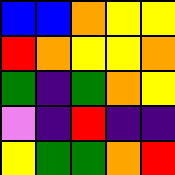[["blue", "blue", "orange", "yellow", "yellow"], ["red", "orange", "yellow", "yellow", "orange"], ["green", "indigo", "green", "orange", "yellow"], ["violet", "indigo", "red", "indigo", "indigo"], ["yellow", "green", "green", "orange", "red"]]